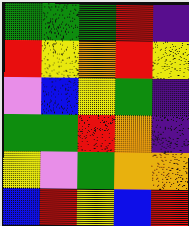[["green", "green", "green", "red", "indigo"], ["red", "yellow", "orange", "red", "yellow"], ["violet", "blue", "yellow", "green", "indigo"], ["green", "green", "red", "orange", "indigo"], ["yellow", "violet", "green", "orange", "orange"], ["blue", "red", "yellow", "blue", "red"]]